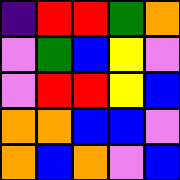[["indigo", "red", "red", "green", "orange"], ["violet", "green", "blue", "yellow", "violet"], ["violet", "red", "red", "yellow", "blue"], ["orange", "orange", "blue", "blue", "violet"], ["orange", "blue", "orange", "violet", "blue"]]